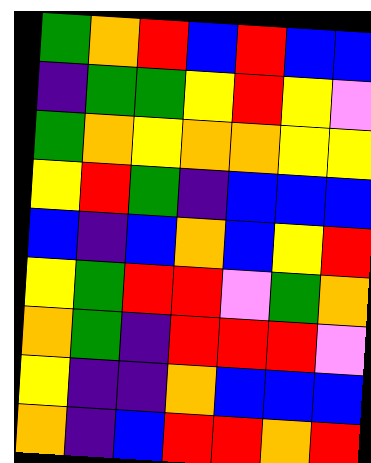[["green", "orange", "red", "blue", "red", "blue", "blue"], ["indigo", "green", "green", "yellow", "red", "yellow", "violet"], ["green", "orange", "yellow", "orange", "orange", "yellow", "yellow"], ["yellow", "red", "green", "indigo", "blue", "blue", "blue"], ["blue", "indigo", "blue", "orange", "blue", "yellow", "red"], ["yellow", "green", "red", "red", "violet", "green", "orange"], ["orange", "green", "indigo", "red", "red", "red", "violet"], ["yellow", "indigo", "indigo", "orange", "blue", "blue", "blue"], ["orange", "indigo", "blue", "red", "red", "orange", "red"]]